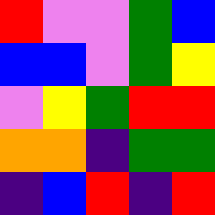[["red", "violet", "violet", "green", "blue"], ["blue", "blue", "violet", "green", "yellow"], ["violet", "yellow", "green", "red", "red"], ["orange", "orange", "indigo", "green", "green"], ["indigo", "blue", "red", "indigo", "red"]]